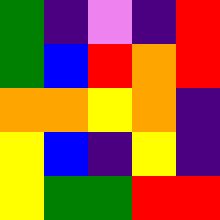[["green", "indigo", "violet", "indigo", "red"], ["green", "blue", "red", "orange", "red"], ["orange", "orange", "yellow", "orange", "indigo"], ["yellow", "blue", "indigo", "yellow", "indigo"], ["yellow", "green", "green", "red", "red"]]